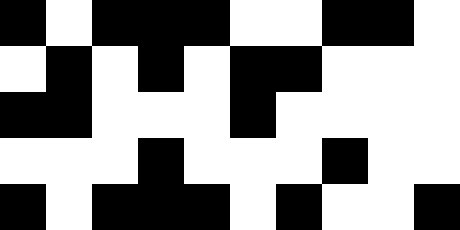[["black", "white", "black", "black", "black", "white", "white", "black", "black", "white"], ["white", "black", "white", "black", "white", "black", "black", "white", "white", "white"], ["black", "black", "white", "white", "white", "black", "white", "white", "white", "white"], ["white", "white", "white", "black", "white", "white", "white", "black", "white", "white"], ["black", "white", "black", "black", "black", "white", "black", "white", "white", "black"]]